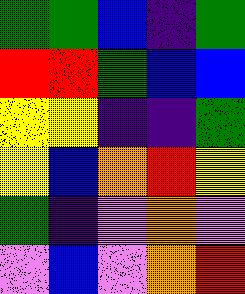[["green", "green", "blue", "indigo", "green"], ["red", "red", "green", "blue", "blue"], ["yellow", "yellow", "indigo", "indigo", "green"], ["yellow", "blue", "orange", "red", "yellow"], ["green", "indigo", "violet", "orange", "violet"], ["violet", "blue", "violet", "orange", "red"]]